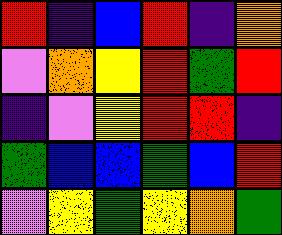[["red", "indigo", "blue", "red", "indigo", "orange"], ["violet", "orange", "yellow", "red", "green", "red"], ["indigo", "violet", "yellow", "red", "red", "indigo"], ["green", "blue", "blue", "green", "blue", "red"], ["violet", "yellow", "green", "yellow", "orange", "green"]]